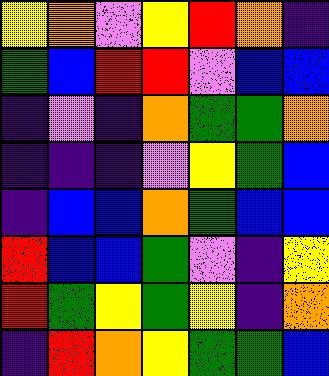[["yellow", "orange", "violet", "yellow", "red", "orange", "indigo"], ["green", "blue", "red", "red", "violet", "blue", "blue"], ["indigo", "violet", "indigo", "orange", "green", "green", "orange"], ["indigo", "indigo", "indigo", "violet", "yellow", "green", "blue"], ["indigo", "blue", "blue", "orange", "green", "blue", "blue"], ["red", "blue", "blue", "green", "violet", "indigo", "yellow"], ["red", "green", "yellow", "green", "yellow", "indigo", "orange"], ["indigo", "red", "orange", "yellow", "green", "green", "blue"]]